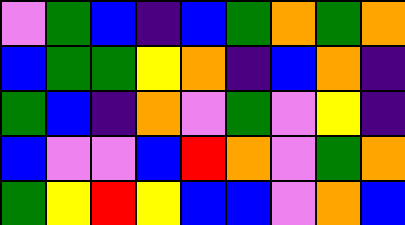[["violet", "green", "blue", "indigo", "blue", "green", "orange", "green", "orange"], ["blue", "green", "green", "yellow", "orange", "indigo", "blue", "orange", "indigo"], ["green", "blue", "indigo", "orange", "violet", "green", "violet", "yellow", "indigo"], ["blue", "violet", "violet", "blue", "red", "orange", "violet", "green", "orange"], ["green", "yellow", "red", "yellow", "blue", "blue", "violet", "orange", "blue"]]